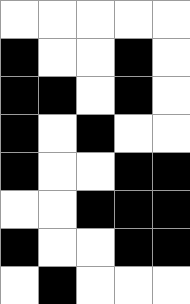[["white", "white", "white", "white", "white"], ["black", "white", "white", "black", "white"], ["black", "black", "white", "black", "white"], ["black", "white", "black", "white", "white"], ["black", "white", "white", "black", "black"], ["white", "white", "black", "black", "black"], ["black", "white", "white", "black", "black"], ["white", "black", "white", "white", "white"]]